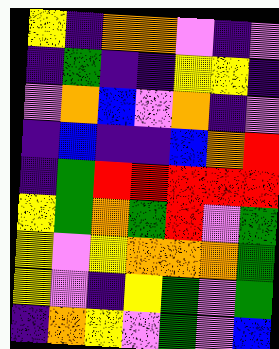[["yellow", "indigo", "orange", "orange", "violet", "indigo", "violet"], ["indigo", "green", "indigo", "indigo", "yellow", "yellow", "indigo"], ["violet", "orange", "blue", "violet", "orange", "indigo", "violet"], ["indigo", "blue", "indigo", "indigo", "blue", "orange", "red"], ["indigo", "green", "red", "red", "red", "red", "red"], ["yellow", "green", "orange", "green", "red", "violet", "green"], ["yellow", "violet", "yellow", "orange", "orange", "orange", "green"], ["yellow", "violet", "indigo", "yellow", "green", "violet", "green"], ["indigo", "orange", "yellow", "violet", "green", "violet", "blue"]]